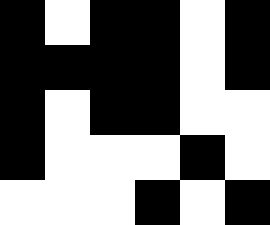[["black", "white", "black", "black", "white", "black"], ["black", "black", "black", "black", "white", "black"], ["black", "white", "black", "black", "white", "white"], ["black", "white", "white", "white", "black", "white"], ["white", "white", "white", "black", "white", "black"]]